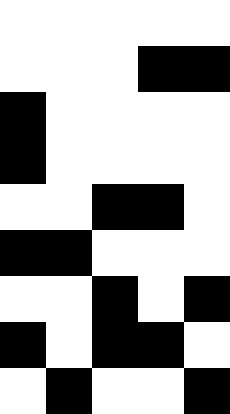[["white", "white", "white", "white", "white"], ["white", "white", "white", "black", "black"], ["black", "white", "white", "white", "white"], ["black", "white", "white", "white", "white"], ["white", "white", "black", "black", "white"], ["black", "black", "white", "white", "white"], ["white", "white", "black", "white", "black"], ["black", "white", "black", "black", "white"], ["white", "black", "white", "white", "black"]]